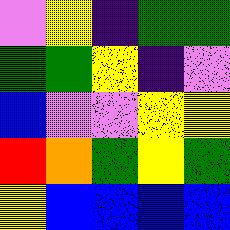[["violet", "yellow", "indigo", "green", "green"], ["green", "green", "yellow", "indigo", "violet"], ["blue", "violet", "violet", "yellow", "yellow"], ["red", "orange", "green", "yellow", "green"], ["yellow", "blue", "blue", "blue", "blue"]]